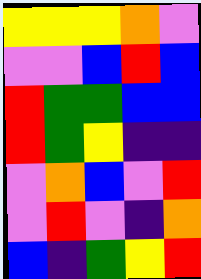[["yellow", "yellow", "yellow", "orange", "violet"], ["violet", "violet", "blue", "red", "blue"], ["red", "green", "green", "blue", "blue"], ["red", "green", "yellow", "indigo", "indigo"], ["violet", "orange", "blue", "violet", "red"], ["violet", "red", "violet", "indigo", "orange"], ["blue", "indigo", "green", "yellow", "red"]]